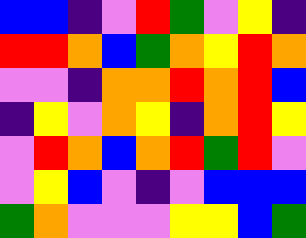[["blue", "blue", "indigo", "violet", "red", "green", "violet", "yellow", "indigo"], ["red", "red", "orange", "blue", "green", "orange", "yellow", "red", "orange"], ["violet", "violet", "indigo", "orange", "orange", "red", "orange", "red", "blue"], ["indigo", "yellow", "violet", "orange", "yellow", "indigo", "orange", "red", "yellow"], ["violet", "red", "orange", "blue", "orange", "red", "green", "red", "violet"], ["violet", "yellow", "blue", "violet", "indigo", "violet", "blue", "blue", "blue"], ["green", "orange", "violet", "violet", "violet", "yellow", "yellow", "blue", "green"]]